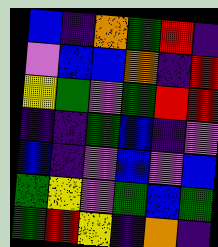[["blue", "indigo", "orange", "green", "red", "indigo"], ["violet", "blue", "blue", "orange", "indigo", "red"], ["yellow", "green", "violet", "green", "red", "red"], ["indigo", "indigo", "green", "blue", "indigo", "violet"], ["blue", "indigo", "violet", "blue", "violet", "blue"], ["green", "yellow", "violet", "green", "blue", "green"], ["green", "red", "yellow", "indigo", "orange", "indigo"]]